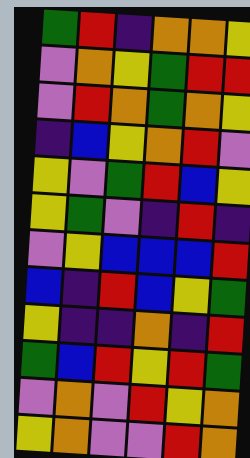[["green", "red", "indigo", "orange", "orange", "yellow"], ["violet", "orange", "yellow", "green", "red", "red"], ["violet", "red", "orange", "green", "orange", "yellow"], ["indigo", "blue", "yellow", "orange", "red", "violet"], ["yellow", "violet", "green", "red", "blue", "yellow"], ["yellow", "green", "violet", "indigo", "red", "indigo"], ["violet", "yellow", "blue", "blue", "blue", "red"], ["blue", "indigo", "red", "blue", "yellow", "green"], ["yellow", "indigo", "indigo", "orange", "indigo", "red"], ["green", "blue", "red", "yellow", "red", "green"], ["violet", "orange", "violet", "red", "yellow", "orange"], ["yellow", "orange", "violet", "violet", "red", "orange"]]